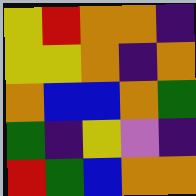[["yellow", "red", "orange", "orange", "indigo"], ["yellow", "yellow", "orange", "indigo", "orange"], ["orange", "blue", "blue", "orange", "green"], ["green", "indigo", "yellow", "violet", "indigo"], ["red", "green", "blue", "orange", "orange"]]